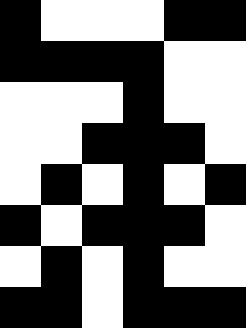[["black", "white", "white", "white", "black", "black"], ["black", "black", "black", "black", "white", "white"], ["white", "white", "white", "black", "white", "white"], ["white", "white", "black", "black", "black", "white"], ["white", "black", "white", "black", "white", "black"], ["black", "white", "black", "black", "black", "white"], ["white", "black", "white", "black", "white", "white"], ["black", "black", "white", "black", "black", "black"]]